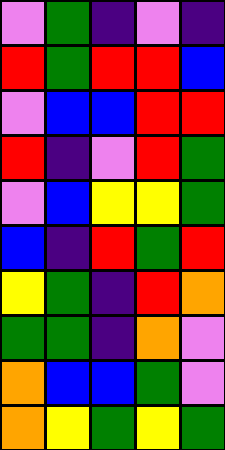[["violet", "green", "indigo", "violet", "indigo"], ["red", "green", "red", "red", "blue"], ["violet", "blue", "blue", "red", "red"], ["red", "indigo", "violet", "red", "green"], ["violet", "blue", "yellow", "yellow", "green"], ["blue", "indigo", "red", "green", "red"], ["yellow", "green", "indigo", "red", "orange"], ["green", "green", "indigo", "orange", "violet"], ["orange", "blue", "blue", "green", "violet"], ["orange", "yellow", "green", "yellow", "green"]]